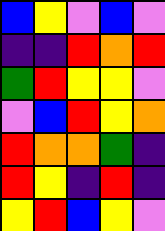[["blue", "yellow", "violet", "blue", "violet"], ["indigo", "indigo", "red", "orange", "red"], ["green", "red", "yellow", "yellow", "violet"], ["violet", "blue", "red", "yellow", "orange"], ["red", "orange", "orange", "green", "indigo"], ["red", "yellow", "indigo", "red", "indigo"], ["yellow", "red", "blue", "yellow", "violet"]]